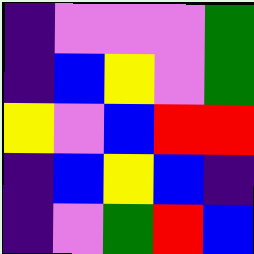[["indigo", "violet", "violet", "violet", "green"], ["indigo", "blue", "yellow", "violet", "green"], ["yellow", "violet", "blue", "red", "red"], ["indigo", "blue", "yellow", "blue", "indigo"], ["indigo", "violet", "green", "red", "blue"]]